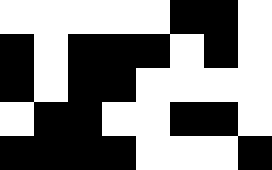[["white", "white", "white", "white", "white", "black", "black", "white"], ["black", "white", "black", "black", "black", "white", "black", "white"], ["black", "white", "black", "black", "white", "white", "white", "white"], ["white", "black", "black", "white", "white", "black", "black", "white"], ["black", "black", "black", "black", "white", "white", "white", "black"]]